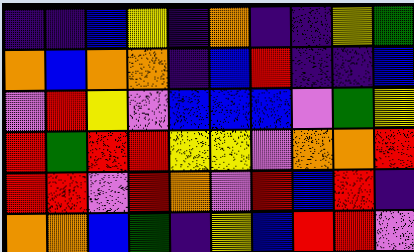[["indigo", "indigo", "blue", "yellow", "indigo", "orange", "indigo", "indigo", "yellow", "green"], ["orange", "blue", "orange", "orange", "indigo", "blue", "red", "indigo", "indigo", "blue"], ["violet", "red", "yellow", "violet", "blue", "blue", "blue", "violet", "green", "yellow"], ["red", "green", "red", "red", "yellow", "yellow", "violet", "orange", "orange", "red"], ["red", "red", "violet", "red", "orange", "violet", "red", "blue", "red", "indigo"], ["orange", "orange", "blue", "green", "indigo", "yellow", "blue", "red", "red", "violet"]]